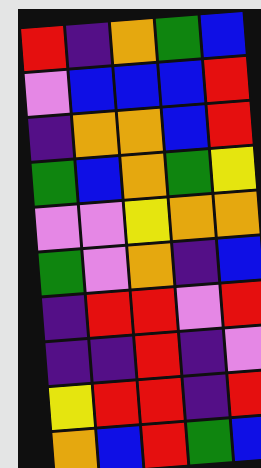[["red", "indigo", "orange", "green", "blue"], ["violet", "blue", "blue", "blue", "red"], ["indigo", "orange", "orange", "blue", "red"], ["green", "blue", "orange", "green", "yellow"], ["violet", "violet", "yellow", "orange", "orange"], ["green", "violet", "orange", "indigo", "blue"], ["indigo", "red", "red", "violet", "red"], ["indigo", "indigo", "red", "indigo", "violet"], ["yellow", "red", "red", "indigo", "red"], ["orange", "blue", "red", "green", "blue"]]